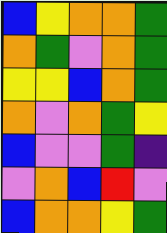[["blue", "yellow", "orange", "orange", "green"], ["orange", "green", "violet", "orange", "green"], ["yellow", "yellow", "blue", "orange", "green"], ["orange", "violet", "orange", "green", "yellow"], ["blue", "violet", "violet", "green", "indigo"], ["violet", "orange", "blue", "red", "violet"], ["blue", "orange", "orange", "yellow", "green"]]